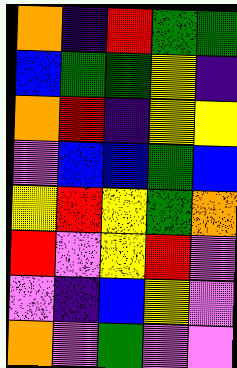[["orange", "indigo", "red", "green", "green"], ["blue", "green", "green", "yellow", "indigo"], ["orange", "red", "indigo", "yellow", "yellow"], ["violet", "blue", "blue", "green", "blue"], ["yellow", "red", "yellow", "green", "orange"], ["red", "violet", "yellow", "red", "violet"], ["violet", "indigo", "blue", "yellow", "violet"], ["orange", "violet", "green", "violet", "violet"]]